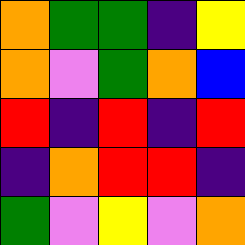[["orange", "green", "green", "indigo", "yellow"], ["orange", "violet", "green", "orange", "blue"], ["red", "indigo", "red", "indigo", "red"], ["indigo", "orange", "red", "red", "indigo"], ["green", "violet", "yellow", "violet", "orange"]]